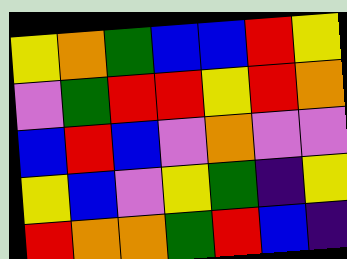[["yellow", "orange", "green", "blue", "blue", "red", "yellow"], ["violet", "green", "red", "red", "yellow", "red", "orange"], ["blue", "red", "blue", "violet", "orange", "violet", "violet"], ["yellow", "blue", "violet", "yellow", "green", "indigo", "yellow"], ["red", "orange", "orange", "green", "red", "blue", "indigo"]]